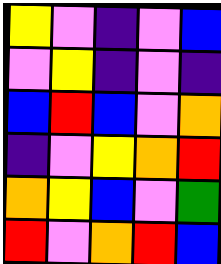[["yellow", "violet", "indigo", "violet", "blue"], ["violet", "yellow", "indigo", "violet", "indigo"], ["blue", "red", "blue", "violet", "orange"], ["indigo", "violet", "yellow", "orange", "red"], ["orange", "yellow", "blue", "violet", "green"], ["red", "violet", "orange", "red", "blue"]]